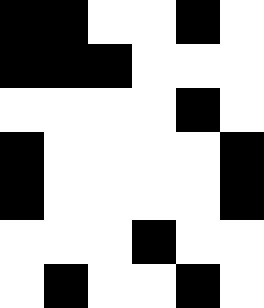[["black", "black", "white", "white", "black", "white"], ["black", "black", "black", "white", "white", "white"], ["white", "white", "white", "white", "black", "white"], ["black", "white", "white", "white", "white", "black"], ["black", "white", "white", "white", "white", "black"], ["white", "white", "white", "black", "white", "white"], ["white", "black", "white", "white", "black", "white"]]